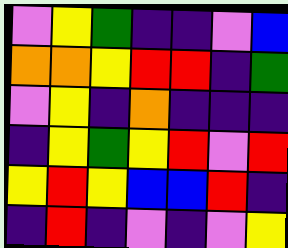[["violet", "yellow", "green", "indigo", "indigo", "violet", "blue"], ["orange", "orange", "yellow", "red", "red", "indigo", "green"], ["violet", "yellow", "indigo", "orange", "indigo", "indigo", "indigo"], ["indigo", "yellow", "green", "yellow", "red", "violet", "red"], ["yellow", "red", "yellow", "blue", "blue", "red", "indigo"], ["indigo", "red", "indigo", "violet", "indigo", "violet", "yellow"]]